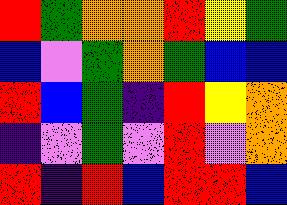[["red", "green", "orange", "orange", "red", "yellow", "green"], ["blue", "violet", "green", "orange", "green", "blue", "blue"], ["red", "blue", "green", "indigo", "red", "yellow", "orange"], ["indigo", "violet", "green", "violet", "red", "violet", "orange"], ["red", "indigo", "red", "blue", "red", "red", "blue"]]